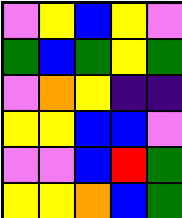[["violet", "yellow", "blue", "yellow", "violet"], ["green", "blue", "green", "yellow", "green"], ["violet", "orange", "yellow", "indigo", "indigo"], ["yellow", "yellow", "blue", "blue", "violet"], ["violet", "violet", "blue", "red", "green"], ["yellow", "yellow", "orange", "blue", "green"]]